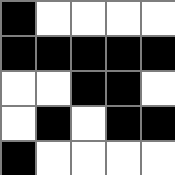[["black", "white", "white", "white", "white"], ["black", "black", "black", "black", "black"], ["white", "white", "black", "black", "white"], ["white", "black", "white", "black", "black"], ["black", "white", "white", "white", "white"]]